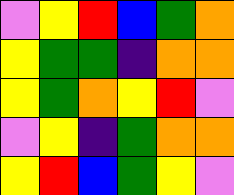[["violet", "yellow", "red", "blue", "green", "orange"], ["yellow", "green", "green", "indigo", "orange", "orange"], ["yellow", "green", "orange", "yellow", "red", "violet"], ["violet", "yellow", "indigo", "green", "orange", "orange"], ["yellow", "red", "blue", "green", "yellow", "violet"]]